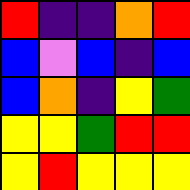[["red", "indigo", "indigo", "orange", "red"], ["blue", "violet", "blue", "indigo", "blue"], ["blue", "orange", "indigo", "yellow", "green"], ["yellow", "yellow", "green", "red", "red"], ["yellow", "red", "yellow", "yellow", "yellow"]]